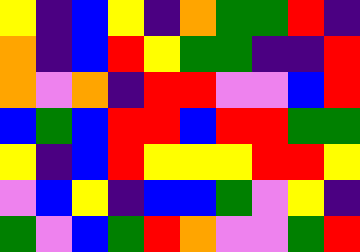[["yellow", "indigo", "blue", "yellow", "indigo", "orange", "green", "green", "red", "indigo"], ["orange", "indigo", "blue", "red", "yellow", "green", "green", "indigo", "indigo", "red"], ["orange", "violet", "orange", "indigo", "red", "red", "violet", "violet", "blue", "red"], ["blue", "green", "blue", "red", "red", "blue", "red", "red", "green", "green"], ["yellow", "indigo", "blue", "red", "yellow", "yellow", "yellow", "red", "red", "yellow"], ["violet", "blue", "yellow", "indigo", "blue", "blue", "green", "violet", "yellow", "indigo"], ["green", "violet", "blue", "green", "red", "orange", "violet", "violet", "green", "red"]]